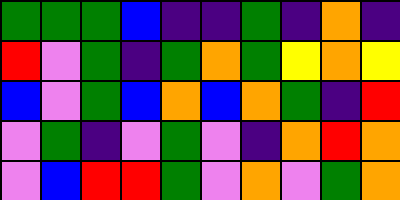[["green", "green", "green", "blue", "indigo", "indigo", "green", "indigo", "orange", "indigo"], ["red", "violet", "green", "indigo", "green", "orange", "green", "yellow", "orange", "yellow"], ["blue", "violet", "green", "blue", "orange", "blue", "orange", "green", "indigo", "red"], ["violet", "green", "indigo", "violet", "green", "violet", "indigo", "orange", "red", "orange"], ["violet", "blue", "red", "red", "green", "violet", "orange", "violet", "green", "orange"]]